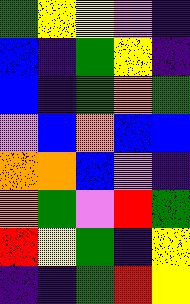[["green", "yellow", "yellow", "violet", "indigo"], ["blue", "indigo", "green", "yellow", "indigo"], ["blue", "indigo", "green", "orange", "green"], ["violet", "blue", "orange", "blue", "blue"], ["orange", "orange", "blue", "violet", "indigo"], ["orange", "green", "violet", "red", "green"], ["red", "yellow", "green", "indigo", "yellow"], ["indigo", "indigo", "green", "red", "yellow"]]